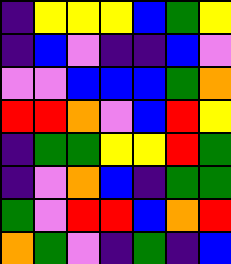[["indigo", "yellow", "yellow", "yellow", "blue", "green", "yellow"], ["indigo", "blue", "violet", "indigo", "indigo", "blue", "violet"], ["violet", "violet", "blue", "blue", "blue", "green", "orange"], ["red", "red", "orange", "violet", "blue", "red", "yellow"], ["indigo", "green", "green", "yellow", "yellow", "red", "green"], ["indigo", "violet", "orange", "blue", "indigo", "green", "green"], ["green", "violet", "red", "red", "blue", "orange", "red"], ["orange", "green", "violet", "indigo", "green", "indigo", "blue"]]